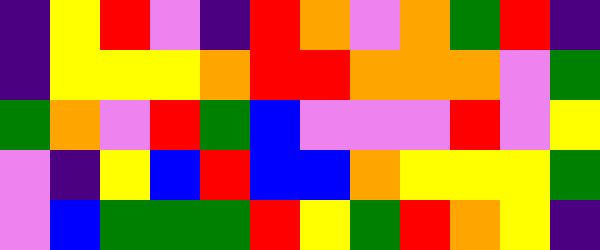[["indigo", "yellow", "red", "violet", "indigo", "red", "orange", "violet", "orange", "green", "red", "indigo"], ["indigo", "yellow", "yellow", "yellow", "orange", "red", "red", "orange", "orange", "orange", "violet", "green"], ["green", "orange", "violet", "red", "green", "blue", "violet", "violet", "violet", "red", "violet", "yellow"], ["violet", "indigo", "yellow", "blue", "red", "blue", "blue", "orange", "yellow", "yellow", "yellow", "green"], ["violet", "blue", "green", "green", "green", "red", "yellow", "green", "red", "orange", "yellow", "indigo"]]